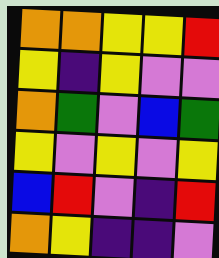[["orange", "orange", "yellow", "yellow", "red"], ["yellow", "indigo", "yellow", "violet", "violet"], ["orange", "green", "violet", "blue", "green"], ["yellow", "violet", "yellow", "violet", "yellow"], ["blue", "red", "violet", "indigo", "red"], ["orange", "yellow", "indigo", "indigo", "violet"]]